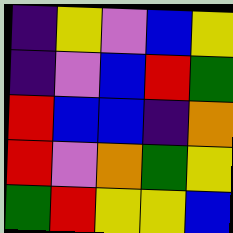[["indigo", "yellow", "violet", "blue", "yellow"], ["indigo", "violet", "blue", "red", "green"], ["red", "blue", "blue", "indigo", "orange"], ["red", "violet", "orange", "green", "yellow"], ["green", "red", "yellow", "yellow", "blue"]]